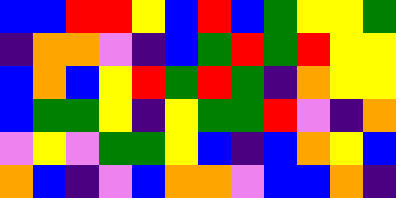[["blue", "blue", "red", "red", "yellow", "blue", "red", "blue", "green", "yellow", "yellow", "green"], ["indigo", "orange", "orange", "violet", "indigo", "blue", "green", "red", "green", "red", "yellow", "yellow"], ["blue", "orange", "blue", "yellow", "red", "green", "red", "green", "indigo", "orange", "yellow", "yellow"], ["blue", "green", "green", "yellow", "indigo", "yellow", "green", "green", "red", "violet", "indigo", "orange"], ["violet", "yellow", "violet", "green", "green", "yellow", "blue", "indigo", "blue", "orange", "yellow", "blue"], ["orange", "blue", "indigo", "violet", "blue", "orange", "orange", "violet", "blue", "blue", "orange", "indigo"]]